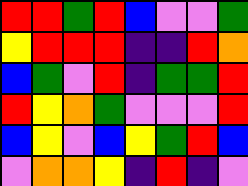[["red", "red", "green", "red", "blue", "violet", "violet", "green"], ["yellow", "red", "red", "red", "indigo", "indigo", "red", "orange"], ["blue", "green", "violet", "red", "indigo", "green", "green", "red"], ["red", "yellow", "orange", "green", "violet", "violet", "violet", "red"], ["blue", "yellow", "violet", "blue", "yellow", "green", "red", "blue"], ["violet", "orange", "orange", "yellow", "indigo", "red", "indigo", "violet"]]